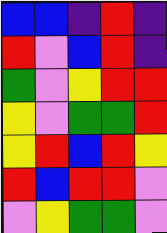[["blue", "blue", "indigo", "red", "indigo"], ["red", "violet", "blue", "red", "indigo"], ["green", "violet", "yellow", "red", "red"], ["yellow", "violet", "green", "green", "red"], ["yellow", "red", "blue", "red", "yellow"], ["red", "blue", "red", "red", "violet"], ["violet", "yellow", "green", "green", "violet"]]